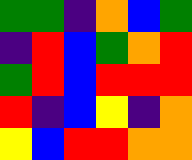[["green", "green", "indigo", "orange", "blue", "green"], ["indigo", "red", "blue", "green", "orange", "red"], ["green", "red", "blue", "red", "red", "red"], ["red", "indigo", "blue", "yellow", "indigo", "orange"], ["yellow", "blue", "red", "red", "orange", "orange"]]